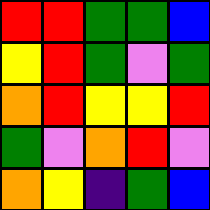[["red", "red", "green", "green", "blue"], ["yellow", "red", "green", "violet", "green"], ["orange", "red", "yellow", "yellow", "red"], ["green", "violet", "orange", "red", "violet"], ["orange", "yellow", "indigo", "green", "blue"]]